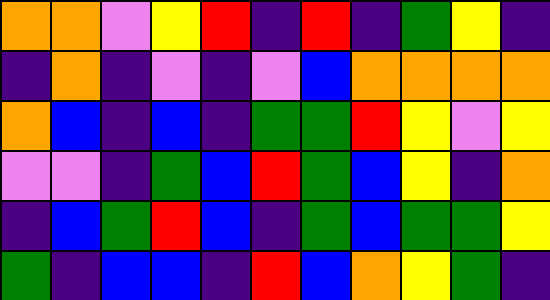[["orange", "orange", "violet", "yellow", "red", "indigo", "red", "indigo", "green", "yellow", "indigo"], ["indigo", "orange", "indigo", "violet", "indigo", "violet", "blue", "orange", "orange", "orange", "orange"], ["orange", "blue", "indigo", "blue", "indigo", "green", "green", "red", "yellow", "violet", "yellow"], ["violet", "violet", "indigo", "green", "blue", "red", "green", "blue", "yellow", "indigo", "orange"], ["indigo", "blue", "green", "red", "blue", "indigo", "green", "blue", "green", "green", "yellow"], ["green", "indigo", "blue", "blue", "indigo", "red", "blue", "orange", "yellow", "green", "indigo"]]